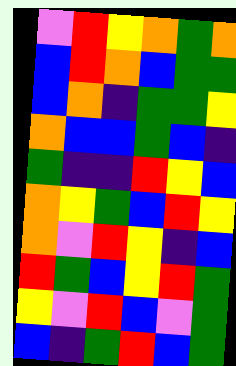[["violet", "red", "yellow", "orange", "green", "orange"], ["blue", "red", "orange", "blue", "green", "green"], ["blue", "orange", "indigo", "green", "green", "yellow"], ["orange", "blue", "blue", "green", "blue", "indigo"], ["green", "indigo", "indigo", "red", "yellow", "blue"], ["orange", "yellow", "green", "blue", "red", "yellow"], ["orange", "violet", "red", "yellow", "indigo", "blue"], ["red", "green", "blue", "yellow", "red", "green"], ["yellow", "violet", "red", "blue", "violet", "green"], ["blue", "indigo", "green", "red", "blue", "green"]]